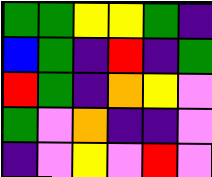[["green", "green", "yellow", "yellow", "green", "indigo"], ["blue", "green", "indigo", "red", "indigo", "green"], ["red", "green", "indigo", "orange", "yellow", "violet"], ["green", "violet", "orange", "indigo", "indigo", "violet"], ["indigo", "violet", "yellow", "violet", "red", "violet"]]